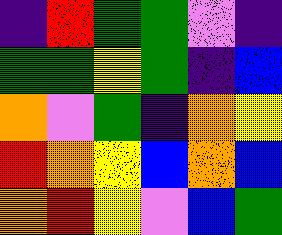[["indigo", "red", "green", "green", "violet", "indigo"], ["green", "green", "yellow", "green", "indigo", "blue"], ["orange", "violet", "green", "indigo", "orange", "yellow"], ["red", "orange", "yellow", "blue", "orange", "blue"], ["orange", "red", "yellow", "violet", "blue", "green"]]